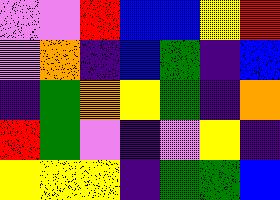[["violet", "violet", "red", "blue", "blue", "yellow", "red"], ["violet", "orange", "indigo", "blue", "green", "indigo", "blue"], ["indigo", "green", "orange", "yellow", "green", "indigo", "orange"], ["red", "green", "violet", "indigo", "violet", "yellow", "indigo"], ["yellow", "yellow", "yellow", "indigo", "green", "green", "blue"]]